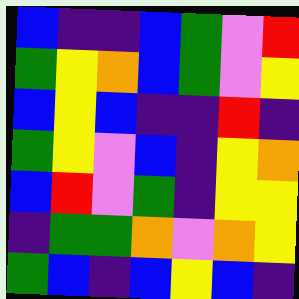[["blue", "indigo", "indigo", "blue", "green", "violet", "red"], ["green", "yellow", "orange", "blue", "green", "violet", "yellow"], ["blue", "yellow", "blue", "indigo", "indigo", "red", "indigo"], ["green", "yellow", "violet", "blue", "indigo", "yellow", "orange"], ["blue", "red", "violet", "green", "indigo", "yellow", "yellow"], ["indigo", "green", "green", "orange", "violet", "orange", "yellow"], ["green", "blue", "indigo", "blue", "yellow", "blue", "indigo"]]